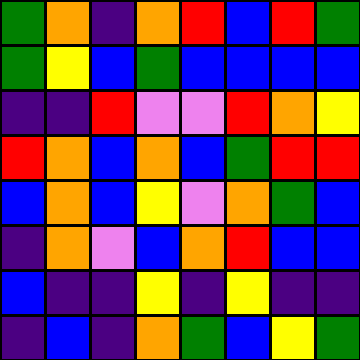[["green", "orange", "indigo", "orange", "red", "blue", "red", "green"], ["green", "yellow", "blue", "green", "blue", "blue", "blue", "blue"], ["indigo", "indigo", "red", "violet", "violet", "red", "orange", "yellow"], ["red", "orange", "blue", "orange", "blue", "green", "red", "red"], ["blue", "orange", "blue", "yellow", "violet", "orange", "green", "blue"], ["indigo", "orange", "violet", "blue", "orange", "red", "blue", "blue"], ["blue", "indigo", "indigo", "yellow", "indigo", "yellow", "indigo", "indigo"], ["indigo", "blue", "indigo", "orange", "green", "blue", "yellow", "green"]]